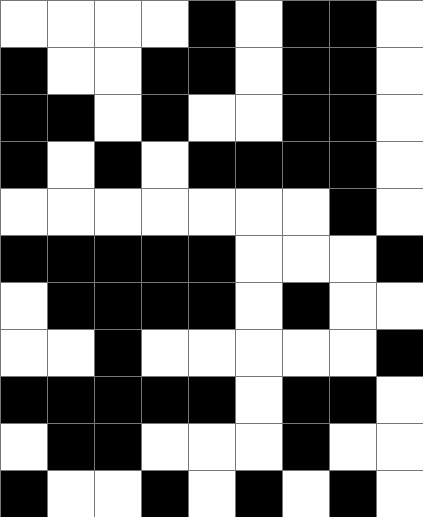[["white", "white", "white", "white", "black", "white", "black", "black", "white"], ["black", "white", "white", "black", "black", "white", "black", "black", "white"], ["black", "black", "white", "black", "white", "white", "black", "black", "white"], ["black", "white", "black", "white", "black", "black", "black", "black", "white"], ["white", "white", "white", "white", "white", "white", "white", "black", "white"], ["black", "black", "black", "black", "black", "white", "white", "white", "black"], ["white", "black", "black", "black", "black", "white", "black", "white", "white"], ["white", "white", "black", "white", "white", "white", "white", "white", "black"], ["black", "black", "black", "black", "black", "white", "black", "black", "white"], ["white", "black", "black", "white", "white", "white", "black", "white", "white"], ["black", "white", "white", "black", "white", "black", "white", "black", "white"]]